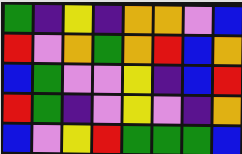[["green", "indigo", "yellow", "indigo", "orange", "orange", "violet", "blue"], ["red", "violet", "orange", "green", "orange", "red", "blue", "orange"], ["blue", "green", "violet", "violet", "yellow", "indigo", "blue", "red"], ["red", "green", "indigo", "violet", "yellow", "violet", "indigo", "orange"], ["blue", "violet", "yellow", "red", "green", "green", "green", "blue"]]